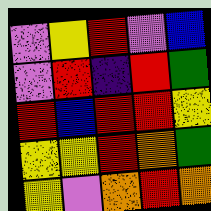[["violet", "yellow", "red", "violet", "blue"], ["violet", "red", "indigo", "red", "green"], ["red", "blue", "red", "red", "yellow"], ["yellow", "yellow", "red", "orange", "green"], ["yellow", "violet", "orange", "red", "orange"]]